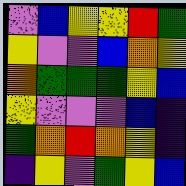[["violet", "blue", "yellow", "yellow", "red", "green"], ["yellow", "violet", "violet", "blue", "orange", "yellow"], ["orange", "green", "green", "green", "yellow", "blue"], ["yellow", "violet", "violet", "violet", "blue", "indigo"], ["green", "orange", "red", "orange", "yellow", "indigo"], ["indigo", "yellow", "violet", "green", "yellow", "blue"]]